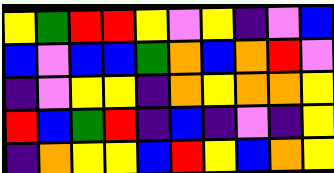[["yellow", "green", "red", "red", "yellow", "violet", "yellow", "indigo", "violet", "blue"], ["blue", "violet", "blue", "blue", "green", "orange", "blue", "orange", "red", "violet"], ["indigo", "violet", "yellow", "yellow", "indigo", "orange", "yellow", "orange", "orange", "yellow"], ["red", "blue", "green", "red", "indigo", "blue", "indigo", "violet", "indigo", "yellow"], ["indigo", "orange", "yellow", "yellow", "blue", "red", "yellow", "blue", "orange", "yellow"]]